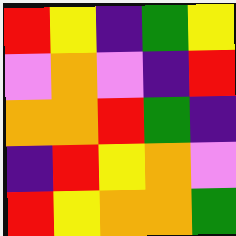[["red", "yellow", "indigo", "green", "yellow"], ["violet", "orange", "violet", "indigo", "red"], ["orange", "orange", "red", "green", "indigo"], ["indigo", "red", "yellow", "orange", "violet"], ["red", "yellow", "orange", "orange", "green"]]